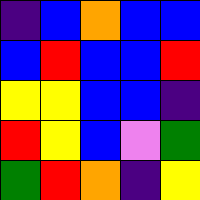[["indigo", "blue", "orange", "blue", "blue"], ["blue", "red", "blue", "blue", "red"], ["yellow", "yellow", "blue", "blue", "indigo"], ["red", "yellow", "blue", "violet", "green"], ["green", "red", "orange", "indigo", "yellow"]]